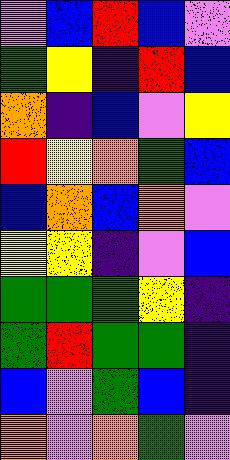[["violet", "blue", "red", "blue", "violet"], ["green", "yellow", "indigo", "red", "blue"], ["orange", "indigo", "blue", "violet", "yellow"], ["red", "yellow", "orange", "green", "blue"], ["blue", "orange", "blue", "orange", "violet"], ["yellow", "yellow", "indigo", "violet", "blue"], ["green", "green", "green", "yellow", "indigo"], ["green", "red", "green", "green", "indigo"], ["blue", "violet", "green", "blue", "indigo"], ["orange", "violet", "orange", "green", "violet"]]